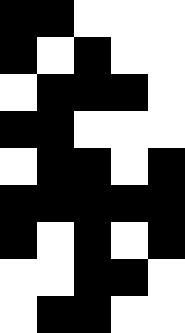[["black", "black", "white", "white", "white"], ["black", "white", "black", "white", "white"], ["white", "black", "black", "black", "white"], ["black", "black", "white", "white", "white"], ["white", "black", "black", "white", "black"], ["black", "black", "black", "black", "black"], ["black", "white", "black", "white", "black"], ["white", "white", "black", "black", "white"], ["white", "black", "black", "white", "white"]]